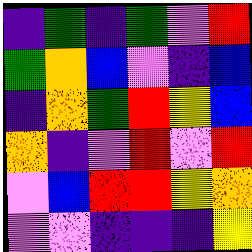[["indigo", "green", "indigo", "green", "violet", "red"], ["green", "orange", "blue", "violet", "indigo", "blue"], ["indigo", "orange", "green", "red", "yellow", "blue"], ["orange", "indigo", "violet", "red", "violet", "red"], ["violet", "blue", "red", "red", "yellow", "orange"], ["violet", "violet", "indigo", "indigo", "indigo", "yellow"]]